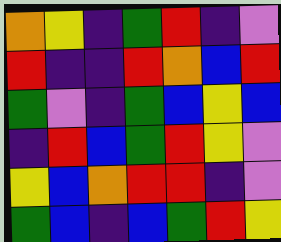[["orange", "yellow", "indigo", "green", "red", "indigo", "violet"], ["red", "indigo", "indigo", "red", "orange", "blue", "red"], ["green", "violet", "indigo", "green", "blue", "yellow", "blue"], ["indigo", "red", "blue", "green", "red", "yellow", "violet"], ["yellow", "blue", "orange", "red", "red", "indigo", "violet"], ["green", "blue", "indigo", "blue", "green", "red", "yellow"]]